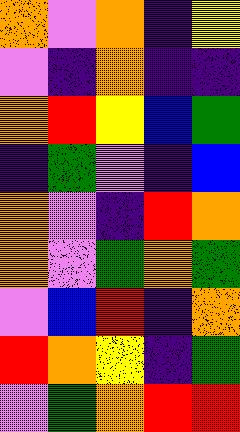[["orange", "violet", "orange", "indigo", "yellow"], ["violet", "indigo", "orange", "indigo", "indigo"], ["orange", "red", "yellow", "blue", "green"], ["indigo", "green", "violet", "indigo", "blue"], ["orange", "violet", "indigo", "red", "orange"], ["orange", "violet", "green", "orange", "green"], ["violet", "blue", "red", "indigo", "orange"], ["red", "orange", "yellow", "indigo", "green"], ["violet", "green", "orange", "red", "red"]]